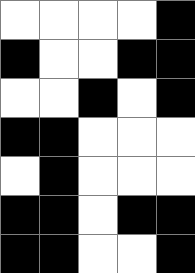[["white", "white", "white", "white", "black"], ["black", "white", "white", "black", "black"], ["white", "white", "black", "white", "black"], ["black", "black", "white", "white", "white"], ["white", "black", "white", "white", "white"], ["black", "black", "white", "black", "black"], ["black", "black", "white", "white", "black"]]